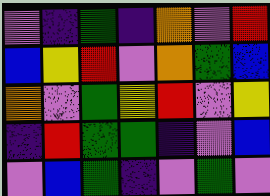[["violet", "indigo", "green", "indigo", "orange", "violet", "red"], ["blue", "yellow", "red", "violet", "orange", "green", "blue"], ["orange", "violet", "green", "yellow", "red", "violet", "yellow"], ["indigo", "red", "green", "green", "indigo", "violet", "blue"], ["violet", "blue", "green", "indigo", "violet", "green", "violet"]]